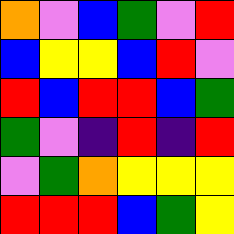[["orange", "violet", "blue", "green", "violet", "red"], ["blue", "yellow", "yellow", "blue", "red", "violet"], ["red", "blue", "red", "red", "blue", "green"], ["green", "violet", "indigo", "red", "indigo", "red"], ["violet", "green", "orange", "yellow", "yellow", "yellow"], ["red", "red", "red", "blue", "green", "yellow"]]